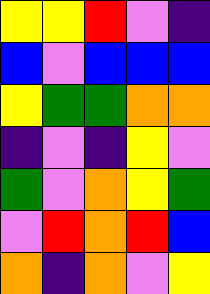[["yellow", "yellow", "red", "violet", "indigo"], ["blue", "violet", "blue", "blue", "blue"], ["yellow", "green", "green", "orange", "orange"], ["indigo", "violet", "indigo", "yellow", "violet"], ["green", "violet", "orange", "yellow", "green"], ["violet", "red", "orange", "red", "blue"], ["orange", "indigo", "orange", "violet", "yellow"]]